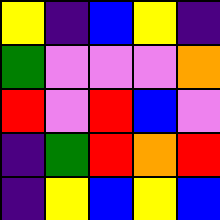[["yellow", "indigo", "blue", "yellow", "indigo"], ["green", "violet", "violet", "violet", "orange"], ["red", "violet", "red", "blue", "violet"], ["indigo", "green", "red", "orange", "red"], ["indigo", "yellow", "blue", "yellow", "blue"]]